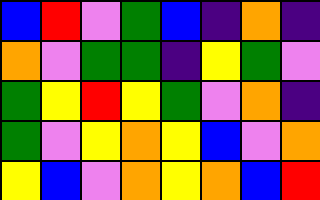[["blue", "red", "violet", "green", "blue", "indigo", "orange", "indigo"], ["orange", "violet", "green", "green", "indigo", "yellow", "green", "violet"], ["green", "yellow", "red", "yellow", "green", "violet", "orange", "indigo"], ["green", "violet", "yellow", "orange", "yellow", "blue", "violet", "orange"], ["yellow", "blue", "violet", "orange", "yellow", "orange", "blue", "red"]]